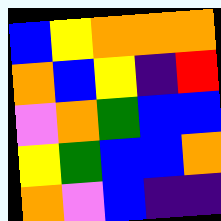[["blue", "yellow", "orange", "orange", "orange"], ["orange", "blue", "yellow", "indigo", "red"], ["violet", "orange", "green", "blue", "blue"], ["yellow", "green", "blue", "blue", "orange"], ["orange", "violet", "blue", "indigo", "indigo"]]